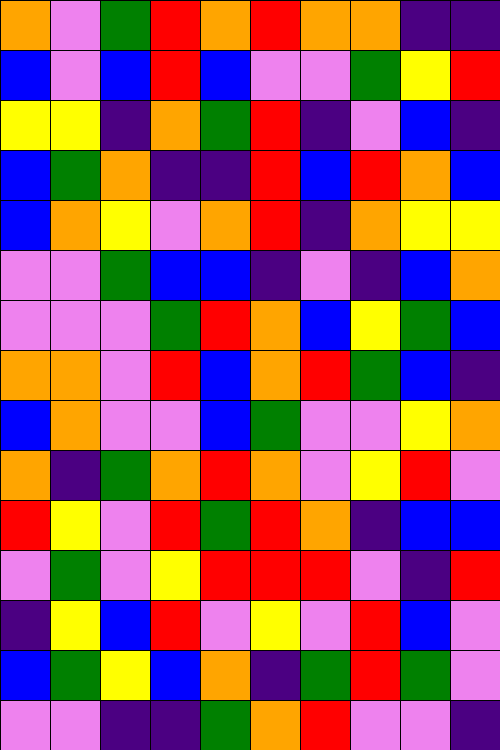[["orange", "violet", "green", "red", "orange", "red", "orange", "orange", "indigo", "indigo"], ["blue", "violet", "blue", "red", "blue", "violet", "violet", "green", "yellow", "red"], ["yellow", "yellow", "indigo", "orange", "green", "red", "indigo", "violet", "blue", "indigo"], ["blue", "green", "orange", "indigo", "indigo", "red", "blue", "red", "orange", "blue"], ["blue", "orange", "yellow", "violet", "orange", "red", "indigo", "orange", "yellow", "yellow"], ["violet", "violet", "green", "blue", "blue", "indigo", "violet", "indigo", "blue", "orange"], ["violet", "violet", "violet", "green", "red", "orange", "blue", "yellow", "green", "blue"], ["orange", "orange", "violet", "red", "blue", "orange", "red", "green", "blue", "indigo"], ["blue", "orange", "violet", "violet", "blue", "green", "violet", "violet", "yellow", "orange"], ["orange", "indigo", "green", "orange", "red", "orange", "violet", "yellow", "red", "violet"], ["red", "yellow", "violet", "red", "green", "red", "orange", "indigo", "blue", "blue"], ["violet", "green", "violet", "yellow", "red", "red", "red", "violet", "indigo", "red"], ["indigo", "yellow", "blue", "red", "violet", "yellow", "violet", "red", "blue", "violet"], ["blue", "green", "yellow", "blue", "orange", "indigo", "green", "red", "green", "violet"], ["violet", "violet", "indigo", "indigo", "green", "orange", "red", "violet", "violet", "indigo"]]